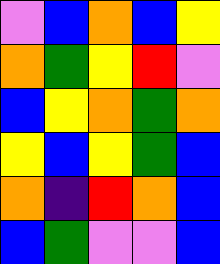[["violet", "blue", "orange", "blue", "yellow"], ["orange", "green", "yellow", "red", "violet"], ["blue", "yellow", "orange", "green", "orange"], ["yellow", "blue", "yellow", "green", "blue"], ["orange", "indigo", "red", "orange", "blue"], ["blue", "green", "violet", "violet", "blue"]]